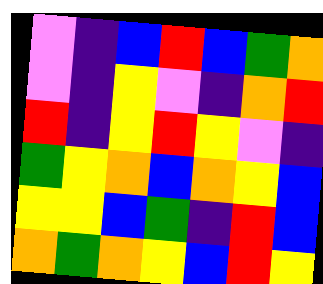[["violet", "indigo", "blue", "red", "blue", "green", "orange"], ["violet", "indigo", "yellow", "violet", "indigo", "orange", "red"], ["red", "indigo", "yellow", "red", "yellow", "violet", "indigo"], ["green", "yellow", "orange", "blue", "orange", "yellow", "blue"], ["yellow", "yellow", "blue", "green", "indigo", "red", "blue"], ["orange", "green", "orange", "yellow", "blue", "red", "yellow"]]